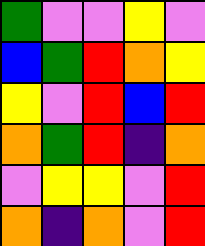[["green", "violet", "violet", "yellow", "violet"], ["blue", "green", "red", "orange", "yellow"], ["yellow", "violet", "red", "blue", "red"], ["orange", "green", "red", "indigo", "orange"], ["violet", "yellow", "yellow", "violet", "red"], ["orange", "indigo", "orange", "violet", "red"]]